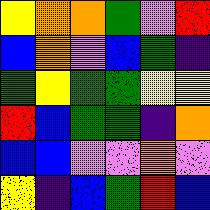[["yellow", "orange", "orange", "green", "violet", "red"], ["blue", "orange", "violet", "blue", "green", "indigo"], ["green", "yellow", "green", "green", "yellow", "yellow"], ["red", "blue", "green", "green", "indigo", "orange"], ["blue", "blue", "violet", "violet", "orange", "violet"], ["yellow", "indigo", "blue", "green", "red", "blue"]]